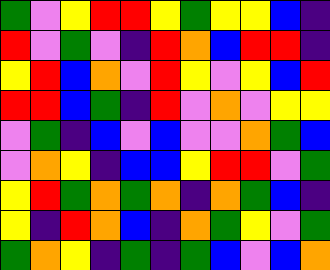[["green", "violet", "yellow", "red", "red", "yellow", "green", "yellow", "yellow", "blue", "indigo"], ["red", "violet", "green", "violet", "indigo", "red", "orange", "blue", "red", "red", "indigo"], ["yellow", "red", "blue", "orange", "violet", "red", "yellow", "violet", "yellow", "blue", "red"], ["red", "red", "blue", "green", "indigo", "red", "violet", "orange", "violet", "yellow", "yellow"], ["violet", "green", "indigo", "blue", "violet", "blue", "violet", "violet", "orange", "green", "blue"], ["violet", "orange", "yellow", "indigo", "blue", "blue", "yellow", "red", "red", "violet", "green"], ["yellow", "red", "green", "orange", "green", "orange", "indigo", "orange", "green", "blue", "indigo"], ["yellow", "indigo", "red", "orange", "blue", "indigo", "orange", "green", "yellow", "violet", "green"], ["green", "orange", "yellow", "indigo", "green", "indigo", "green", "blue", "violet", "blue", "orange"]]